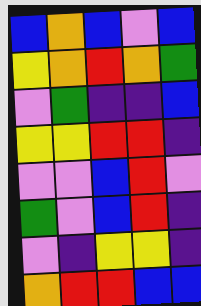[["blue", "orange", "blue", "violet", "blue"], ["yellow", "orange", "red", "orange", "green"], ["violet", "green", "indigo", "indigo", "blue"], ["yellow", "yellow", "red", "red", "indigo"], ["violet", "violet", "blue", "red", "violet"], ["green", "violet", "blue", "red", "indigo"], ["violet", "indigo", "yellow", "yellow", "indigo"], ["orange", "red", "red", "blue", "blue"]]